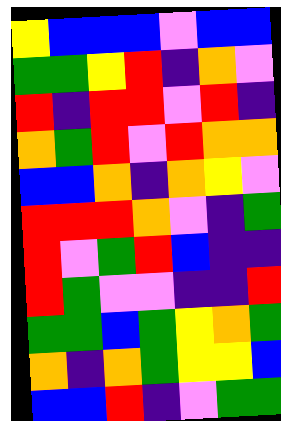[["yellow", "blue", "blue", "blue", "violet", "blue", "blue"], ["green", "green", "yellow", "red", "indigo", "orange", "violet"], ["red", "indigo", "red", "red", "violet", "red", "indigo"], ["orange", "green", "red", "violet", "red", "orange", "orange"], ["blue", "blue", "orange", "indigo", "orange", "yellow", "violet"], ["red", "red", "red", "orange", "violet", "indigo", "green"], ["red", "violet", "green", "red", "blue", "indigo", "indigo"], ["red", "green", "violet", "violet", "indigo", "indigo", "red"], ["green", "green", "blue", "green", "yellow", "orange", "green"], ["orange", "indigo", "orange", "green", "yellow", "yellow", "blue"], ["blue", "blue", "red", "indigo", "violet", "green", "green"]]